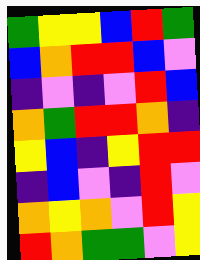[["green", "yellow", "yellow", "blue", "red", "green"], ["blue", "orange", "red", "red", "blue", "violet"], ["indigo", "violet", "indigo", "violet", "red", "blue"], ["orange", "green", "red", "red", "orange", "indigo"], ["yellow", "blue", "indigo", "yellow", "red", "red"], ["indigo", "blue", "violet", "indigo", "red", "violet"], ["orange", "yellow", "orange", "violet", "red", "yellow"], ["red", "orange", "green", "green", "violet", "yellow"]]